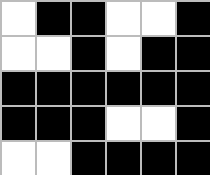[["white", "black", "black", "white", "white", "black"], ["white", "white", "black", "white", "black", "black"], ["black", "black", "black", "black", "black", "black"], ["black", "black", "black", "white", "white", "black"], ["white", "white", "black", "black", "black", "black"]]